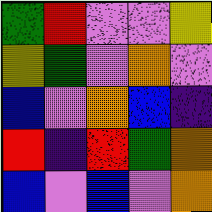[["green", "red", "violet", "violet", "yellow"], ["yellow", "green", "violet", "orange", "violet"], ["blue", "violet", "orange", "blue", "indigo"], ["red", "indigo", "red", "green", "orange"], ["blue", "violet", "blue", "violet", "orange"]]